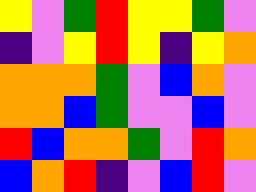[["yellow", "violet", "green", "red", "yellow", "yellow", "green", "violet"], ["indigo", "violet", "yellow", "red", "yellow", "indigo", "yellow", "orange"], ["orange", "orange", "orange", "green", "violet", "blue", "orange", "violet"], ["orange", "orange", "blue", "green", "violet", "violet", "blue", "violet"], ["red", "blue", "orange", "orange", "green", "violet", "red", "orange"], ["blue", "orange", "red", "indigo", "violet", "blue", "red", "violet"]]